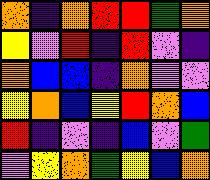[["orange", "indigo", "orange", "red", "red", "green", "orange"], ["yellow", "violet", "red", "indigo", "red", "violet", "indigo"], ["orange", "blue", "blue", "indigo", "orange", "violet", "violet"], ["yellow", "orange", "blue", "yellow", "red", "orange", "blue"], ["red", "indigo", "violet", "indigo", "blue", "violet", "green"], ["violet", "yellow", "orange", "green", "yellow", "blue", "orange"]]